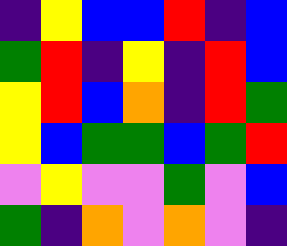[["indigo", "yellow", "blue", "blue", "red", "indigo", "blue"], ["green", "red", "indigo", "yellow", "indigo", "red", "blue"], ["yellow", "red", "blue", "orange", "indigo", "red", "green"], ["yellow", "blue", "green", "green", "blue", "green", "red"], ["violet", "yellow", "violet", "violet", "green", "violet", "blue"], ["green", "indigo", "orange", "violet", "orange", "violet", "indigo"]]